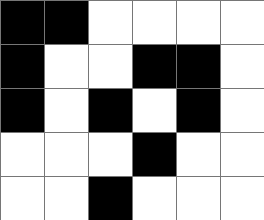[["black", "black", "white", "white", "white", "white"], ["black", "white", "white", "black", "black", "white"], ["black", "white", "black", "white", "black", "white"], ["white", "white", "white", "black", "white", "white"], ["white", "white", "black", "white", "white", "white"]]